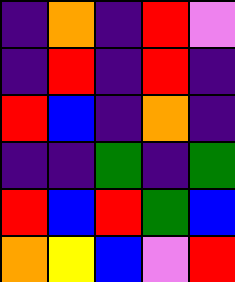[["indigo", "orange", "indigo", "red", "violet"], ["indigo", "red", "indigo", "red", "indigo"], ["red", "blue", "indigo", "orange", "indigo"], ["indigo", "indigo", "green", "indigo", "green"], ["red", "blue", "red", "green", "blue"], ["orange", "yellow", "blue", "violet", "red"]]